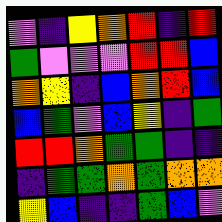[["violet", "indigo", "yellow", "orange", "red", "indigo", "red"], ["green", "violet", "violet", "violet", "red", "red", "blue"], ["orange", "yellow", "indigo", "blue", "orange", "red", "blue"], ["blue", "green", "violet", "blue", "yellow", "indigo", "green"], ["red", "red", "orange", "green", "green", "indigo", "indigo"], ["indigo", "green", "green", "orange", "green", "orange", "orange"], ["yellow", "blue", "indigo", "indigo", "green", "blue", "violet"]]